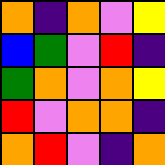[["orange", "indigo", "orange", "violet", "yellow"], ["blue", "green", "violet", "red", "indigo"], ["green", "orange", "violet", "orange", "yellow"], ["red", "violet", "orange", "orange", "indigo"], ["orange", "red", "violet", "indigo", "orange"]]